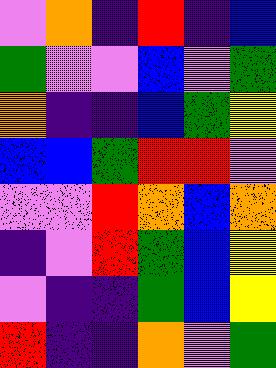[["violet", "orange", "indigo", "red", "indigo", "blue"], ["green", "violet", "violet", "blue", "violet", "green"], ["orange", "indigo", "indigo", "blue", "green", "yellow"], ["blue", "blue", "green", "red", "red", "violet"], ["violet", "violet", "red", "orange", "blue", "orange"], ["indigo", "violet", "red", "green", "blue", "yellow"], ["violet", "indigo", "indigo", "green", "blue", "yellow"], ["red", "indigo", "indigo", "orange", "violet", "green"]]